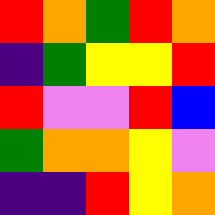[["red", "orange", "green", "red", "orange"], ["indigo", "green", "yellow", "yellow", "red"], ["red", "violet", "violet", "red", "blue"], ["green", "orange", "orange", "yellow", "violet"], ["indigo", "indigo", "red", "yellow", "orange"]]